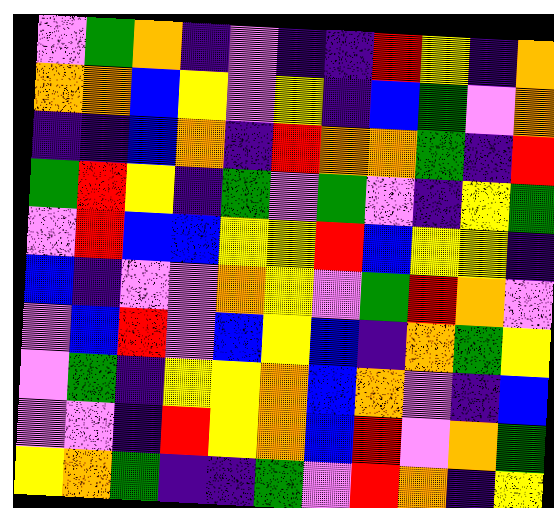[["violet", "green", "orange", "indigo", "violet", "indigo", "indigo", "red", "yellow", "indigo", "orange"], ["orange", "orange", "blue", "yellow", "violet", "yellow", "indigo", "blue", "green", "violet", "orange"], ["indigo", "indigo", "blue", "orange", "indigo", "red", "orange", "orange", "green", "indigo", "red"], ["green", "red", "yellow", "indigo", "green", "violet", "green", "violet", "indigo", "yellow", "green"], ["violet", "red", "blue", "blue", "yellow", "yellow", "red", "blue", "yellow", "yellow", "indigo"], ["blue", "indigo", "violet", "violet", "orange", "yellow", "violet", "green", "red", "orange", "violet"], ["violet", "blue", "red", "violet", "blue", "yellow", "blue", "indigo", "orange", "green", "yellow"], ["violet", "green", "indigo", "yellow", "yellow", "orange", "blue", "orange", "violet", "indigo", "blue"], ["violet", "violet", "indigo", "red", "yellow", "orange", "blue", "red", "violet", "orange", "green"], ["yellow", "orange", "green", "indigo", "indigo", "green", "violet", "red", "orange", "indigo", "yellow"]]